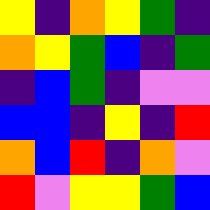[["yellow", "indigo", "orange", "yellow", "green", "indigo"], ["orange", "yellow", "green", "blue", "indigo", "green"], ["indigo", "blue", "green", "indigo", "violet", "violet"], ["blue", "blue", "indigo", "yellow", "indigo", "red"], ["orange", "blue", "red", "indigo", "orange", "violet"], ["red", "violet", "yellow", "yellow", "green", "blue"]]